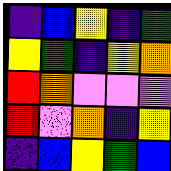[["indigo", "blue", "yellow", "indigo", "green"], ["yellow", "green", "indigo", "yellow", "orange"], ["red", "orange", "violet", "violet", "violet"], ["red", "violet", "orange", "indigo", "yellow"], ["indigo", "blue", "yellow", "green", "blue"]]